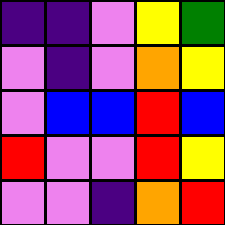[["indigo", "indigo", "violet", "yellow", "green"], ["violet", "indigo", "violet", "orange", "yellow"], ["violet", "blue", "blue", "red", "blue"], ["red", "violet", "violet", "red", "yellow"], ["violet", "violet", "indigo", "orange", "red"]]